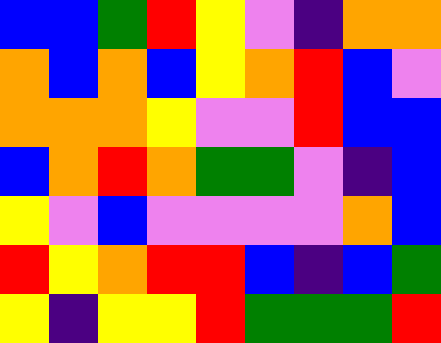[["blue", "blue", "green", "red", "yellow", "violet", "indigo", "orange", "orange"], ["orange", "blue", "orange", "blue", "yellow", "orange", "red", "blue", "violet"], ["orange", "orange", "orange", "yellow", "violet", "violet", "red", "blue", "blue"], ["blue", "orange", "red", "orange", "green", "green", "violet", "indigo", "blue"], ["yellow", "violet", "blue", "violet", "violet", "violet", "violet", "orange", "blue"], ["red", "yellow", "orange", "red", "red", "blue", "indigo", "blue", "green"], ["yellow", "indigo", "yellow", "yellow", "red", "green", "green", "green", "red"]]